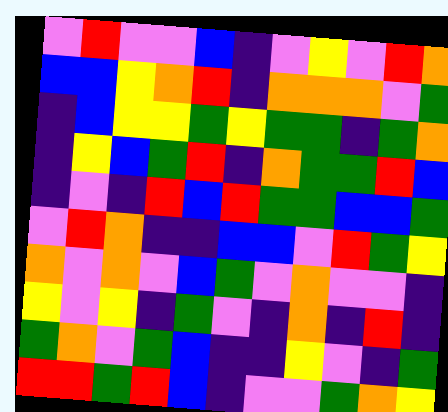[["violet", "red", "violet", "violet", "blue", "indigo", "violet", "yellow", "violet", "red", "orange"], ["blue", "blue", "yellow", "orange", "red", "indigo", "orange", "orange", "orange", "violet", "green"], ["indigo", "blue", "yellow", "yellow", "green", "yellow", "green", "green", "indigo", "green", "orange"], ["indigo", "yellow", "blue", "green", "red", "indigo", "orange", "green", "green", "red", "blue"], ["indigo", "violet", "indigo", "red", "blue", "red", "green", "green", "blue", "blue", "green"], ["violet", "red", "orange", "indigo", "indigo", "blue", "blue", "violet", "red", "green", "yellow"], ["orange", "violet", "orange", "violet", "blue", "green", "violet", "orange", "violet", "violet", "indigo"], ["yellow", "violet", "yellow", "indigo", "green", "violet", "indigo", "orange", "indigo", "red", "indigo"], ["green", "orange", "violet", "green", "blue", "indigo", "indigo", "yellow", "violet", "indigo", "green"], ["red", "red", "green", "red", "blue", "indigo", "violet", "violet", "green", "orange", "yellow"]]